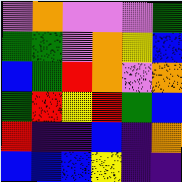[["violet", "orange", "violet", "violet", "violet", "green"], ["green", "green", "violet", "orange", "yellow", "blue"], ["blue", "green", "red", "orange", "violet", "orange"], ["green", "red", "yellow", "red", "green", "blue"], ["red", "indigo", "indigo", "blue", "indigo", "orange"], ["blue", "blue", "blue", "yellow", "indigo", "indigo"]]